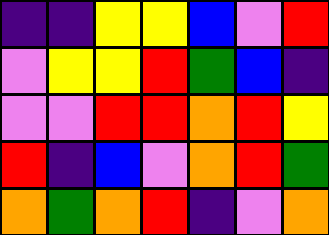[["indigo", "indigo", "yellow", "yellow", "blue", "violet", "red"], ["violet", "yellow", "yellow", "red", "green", "blue", "indigo"], ["violet", "violet", "red", "red", "orange", "red", "yellow"], ["red", "indigo", "blue", "violet", "orange", "red", "green"], ["orange", "green", "orange", "red", "indigo", "violet", "orange"]]